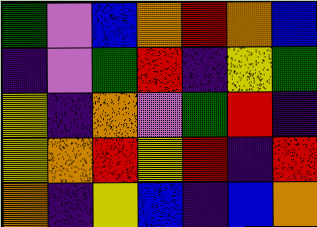[["green", "violet", "blue", "orange", "red", "orange", "blue"], ["indigo", "violet", "green", "red", "indigo", "yellow", "green"], ["yellow", "indigo", "orange", "violet", "green", "red", "indigo"], ["yellow", "orange", "red", "yellow", "red", "indigo", "red"], ["orange", "indigo", "yellow", "blue", "indigo", "blue", "orange"]]